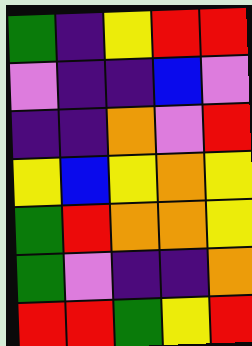[["green", "indigo", "yellow", "red", "red"], ["violet", "indigo", "indigo", "blue", "violet"], ["indigo", "indigo", "orange", "violet", "red"], ["yellow", "blue", "yellow", "orange", "yellow"], ["green", "red", "orange", "orange", "yellow"], ["green", "violet", "indigo", "indigo", "orange"], ["red", "red", "green", "yellow", "red"]]